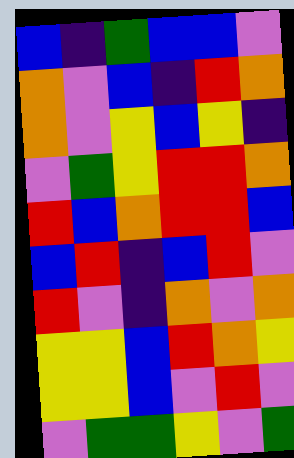[["blue", "indigo", "green", "blue", "blue", "violet"], ["orange", "violet", "blue", "indigo", "red", "orange"], ["orange", "violet", "yellow", "blue", "yellow", "indigo"], ["violet", "green", "yellow", "red", "red", "orange"], ["red", "blue", "orange", "red", "red", "blue"], ["blue", "red", "indigo", "blue", "red", "violet"], ["red", "violet", "indigo", "orange", "violet", "orange"], ["yellow", "yellow", "blue", "red", "orange", "yellow"], ["yellow", "yellow", "blue", "violet", "red", "violet"], ["violet", "green", "green", "yellow", "violet", "green"]]